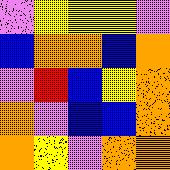[["violet", "yellow", "yellow", "yellow", "violet"], ["blue", "orange", "orange", "blue", "orange"], ["violet", "red", "blue", "yellow", "orange"], ["orange", "violet", "blue", "blue", "orange"], ["orange", "yellow", "violet", "orange", "orange"]]